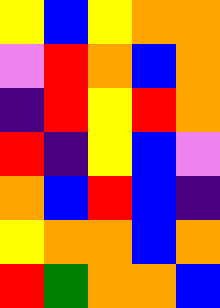[["yellow", "blue", "yellow", "orange", "orange"], ["violet", "red", "orange", "blue", "orange"], ["indigo", "red", "yellow", "red", "orange"], ["red", "indigo", "yellow", "blue", "violet"], ["orange", "blue", "red", "blue", "indigo"], ["yellow", "orange", "orange", "blue", "orange"], ["red", "green", "orange", "orange", "blue"]]